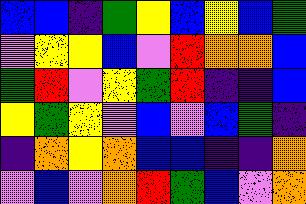[["blue", "blue", "indigo", "green", "yellow", "blue", "yellow", "blue", "green"], ["violet", "yellow", "yellow", "blue", "violet", "red", "orange", "orange", "blue"], ["green", "red", "violet", "yellow", "green", "red", "indigo", "indigo", "blue"], ["yellow", "green", "yellow", "violet", "blue", "violet", "blue", "green", "indigo"], ["indigo", "orange", "yellow", "orange", "blue", "blue", "indigo", "indigo", "orange"], ["violet", "blue", "violet", "orange", "red", "green", "blue", "violet", "orange"]]